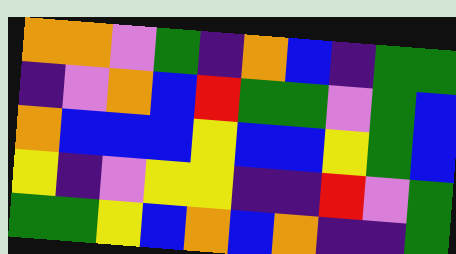[["orange", "orange", "violet", "green", "indigo", "orange", "blue", "indigo", "green", "green"], ["indigo", "violet", "orange", "blue", "red", "green", "green", "violet", "green", "blue"], ["orange", "blue", "blue", "blue", "yellow", "blue", "blue", "yellow", "green", "blue"], ["yellow", "indigo", "violet", "yellow", "yellow", "indigo", "indigo", "red", "violet", "green"], ["green", "green", "yellow", "blue", "orange", "blue", "orange", "indigo", "indigo", "green"]]